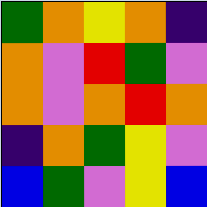[["green", "orange", "yellow", "orange", "indigo"], ["orange", "violet", "red", "green", "violet"], ["orange", "violet", "orange", "red", "orange"], ["indigo", "orange", "green", "yellow", "violet"], ["blue", "green", "violet", "yellow", "blue"]]